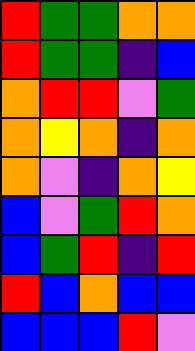[["red", "green", "green", "orange", "orange"], ["red", "green", "green", "indigo", "blue"], ["orange", "red", "red", "violet", "green"], ["orange", "yellow", "orange", "indigo", "orange"], ["orange", "violet", "indigo", "orange", "yellow"], ["blue", "violet", "green", "red", "orange"], ["blue", "green", "red", "indigo", "red"], ["red", "blue", "orange", "blue", "blue"], ["blue", "blue", "blue", "red", "violet"]]